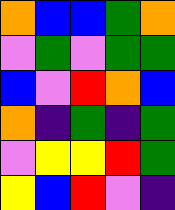[["orange", "blue", "blue", "green", "orange"], ["violet", "green", "violet", "green", "green"], ["blue", "violet", "red", "orange", "blue"], ["orange", "indigo", "green", "indigo", "green"], ["violet", "yellow", "yellow", "red", "green"], ["yellow", "blue", "red", "violet", "indigo"]]